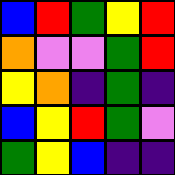[["blue", "red", "green", "yellow", "red"], ["orange", "violet", "violet", "green", "red"], ["yellow", "orange", "indigo", "green", "indigo"], ["blue", "yellow", "red", "green", "violet"], ["green", "yellow", "blue", "indigo", "indigo"]]